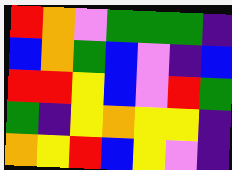[["red", "orange", "violet", "green", "green", "green", "indigo"], ["blue", "orange", "green", "blue", "violet", "indigo", "blue"], ["red", "red", "yellow", "blue", "violet", "red", "green"], ["green", "indigo", "yellow", "orange", "yellow", "yellow", "indigo"], ["orange", "yellow", "red", "blue", "yellow", "violet", "indigo"]]